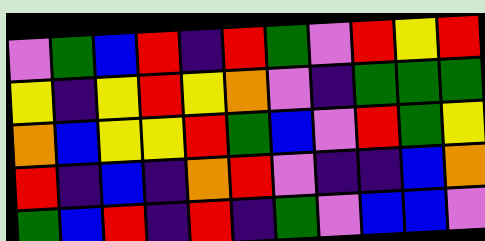[["violet", "green", "blue", "red", "indigo", "red", "green", "violet", "red", "yellow", "red"], ["yellow", "indigo", "yellow", "red", "yellow", "orange", "violet", "indigo", "green", "green", "green"], ["orange", "blue", "yellow", "yellow", "red", "green", "blue", "violet", "red", "green", "yellow"], ["red", "indigo", "blue", "indigo", "orange", "red", "violet", "indigo", "indigo", "blue", "orange"], ["green", "blue", "red", "indigo", "red", "indigo", "green", "violet", "blue", "blue", "violet"]]